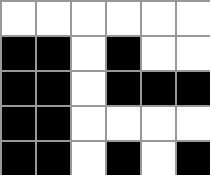[["white", "white", "white", "white", "white", "white"], ["black", "black", "white", "black", "white", "white"], ["black", "black", "white", "black", "black", "black"], ["black", "black", "white", "white", "white", "white"], ["black", "black", "white", "black", "white", "black"]]